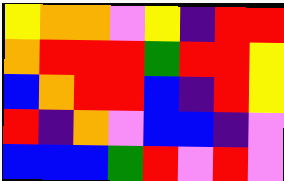[["yellow", "orange", "orange", "violet", "yellow", "indigo", "red", "red"], ["orange", "red", "red", "red", "green", "red", "red", "yellow"], ["blue", "orange", "red", "red", "blue", "indigo", "red", "yellow"], ["red", "indigo", "orange", "violet", "blue", "blue", "indigo", "violet"], ["blue", "blue", "blue", "green", "red", "violet", "red", "violet"]]